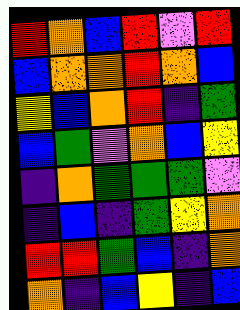[["red", "orange", "blue", "red", "violet", "red"], ["blue", "orange", "orange", "red", "orange", "blue"], ["yellow", "blue", "orange", "red", "indigo", "green"], ["blue", "green", "violet", "orange", "blue", "yellow"], ["indigo", "orange", "green", "green", "green", "violet"], ["indigo", "blue", "indigo", "green", "yellow", "orange"], ["red", "red", "green", "blue", "indigo", "orange"], ["orange", "indigo", "blue", "yellow", "indigo", "blue"]]